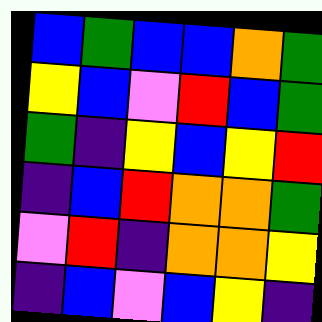[["blue", "green", "blue", "blue", "orange", "green"], ["yellow", "blue", "violet", "red", "blue", "green"], ["green", "indigo", "yellow", "blue", "yellow", "red"], ["indigo", "blue", "red", "orange", "orange", "green"], ["violet", "red", "indigo", "orange", "orange", "yellow"], ["indigo", "blue", "violet", "blue", "yellow", "indigo"]]